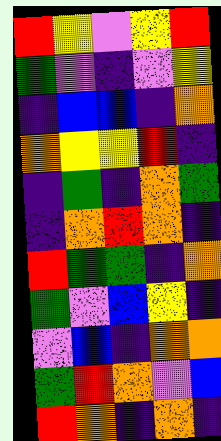[["red", "yellow", "violet", "yellow", "red"], ["green", "violet", "indigo", "violet", "yellow"], ["indigo", "blue", "blue", "indigo", "orange"], ["orange", "yellow", "yellow", "red", "indigo"], ["indigo", "green", "indigo", "orange", "green"], ["indigo", "orange", "red", "orange", "indigo"], ["red", "green", "green", "indigo", "orange"], ["green", "violet", "blue", "yellow", "indigo"], ["violet", "blue", "indigo", "orange", "orange"], ["green", "red", "orange", "violet", "blue"], ["red", "orange", "indigo", "orange", "indigo"]]